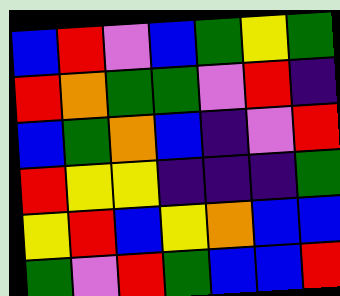[["blue", "red", "violet", "blue", "green", "yellow", "green"], ["red", "orange", "green", "green", "violet", "red", "indigo"], ["blue", "green", "orange", "blue", "indigo", "violet", "red"], ["red", "yellow", "yellow", "indigo", "indigo", "indigo", "green"], ["yellow", "red", "blue", "yellow", "orange", "blue", "blue"], ["green", "violet", "red", "green", "blue", "blue", "red"]]